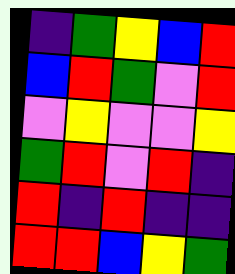[["indigo", "green", "yellow", "blue", "red"], ["blue", "red", "green", "violet", "red"], ["violet", "yellow", "violet", "violet", "yellow"], ["green", "red", "violet", "red", "indigo"], ["red", "indigo", "red", "indigo", "indigo"], ["red", "red", "blue", "yellow", "green"]]